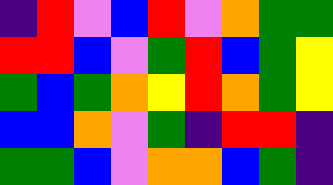[["indigo", "red", "violet", "blue", "red", "violet", "orange", "green", "green"], ["red", "red", "blue", "violet", "green", "red", "blue", "green", "yellow"], ["green", "blue", "green", "orange", "yellow", "red", "orange", "green", "yellow"], ["blue", "blue", "orange", "violet", "green", "indigo", "red", "red", "indigo"], ["green", "green", "blue", "violet", "orange", "orange", "blue", "green", "indigo"]]